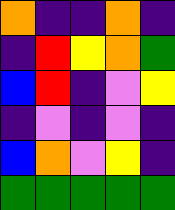[["orange", "indigo", "indigo", "orange", "indigo"], ["indigo", "red", "yellow", "orange", "green"], ["blue", "red", "indigo", "violet", "yellow"], ["indigo", "violet", "indigo", "violet", "indigo"], ["blue", "orange", "violet", "yellow", "indigo"], ["green", "green", "green", "green", "green"]]